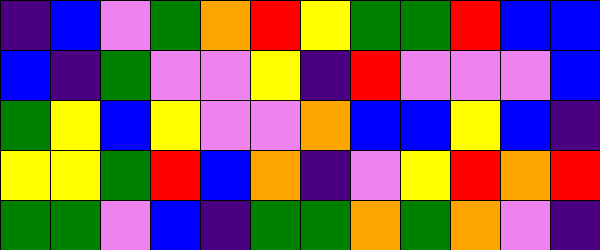[["indigo", "blue", "violet", "green", "orange", "red", "yellow", "green", "green", "red", "blue", "blue"], ["blue", "indigo", "green", "violet", "violet", "yellow", "indigo", "red", "violet", "violet", "violet", "blue"], ["green", "yellow", "blue", "yellow", "violet", "violet", "orange", "blue", "blue", "yellow", "blue", "indigo"], ["yellow", "yellow", "green", "red", "blue", "orange", "indigo", "violet", "yellow", "red", "orange", "red"], ["green", "green", "violet", "blue", "indigo", "green", "green", "orange", "green", "orange", "violet", "indigo"]]